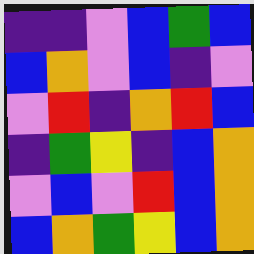[["indigo", "indigo", "violet", "blue", "green", "blue"], ["blue", "orange", "violet", "blue", "indigo", "violet"], ["violet", "red", "indigo", "orange", "red", "blue"], ["indigo", "green", "yellow", "indigo", "blue", "orange"], ["violet", "blue", "violet", "red", "blue", "orange"], ["blue", "orange", "green", "yellow", "blue", "orange"]]